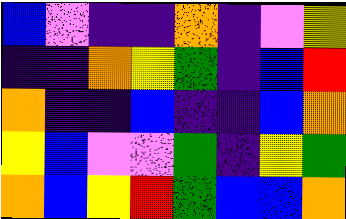[["blue", "violet", "indigo", "indigo", "orange", "indigo", "violet", "yellow"], ["indigo", "indigo", "orange", "yellow", "green", "indigo", "blue", "red"], ["orange", "indigo", "indigo", "blue", "indigo", "indigo", "blue", "orange"], ["yellow", "blue", "violet", "violet", "green", "indigo", "yellow", "green"], ["orange", "blue", "yellow", "red", "green", "blue", "blue", "orange"]]